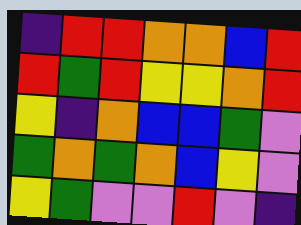[["indigo", "red", "red", "orange", "orange", "blue", "red"], ["red", "green", "red", "yellow", "yellow", "orange", "red"], ["yellow", "indigo", "orange", "blue", "blue", "green", "violet"], ["green", "orange", "green", "orange", "blue", "yellow", "violet"], ["yellow", "green", "violet", "violet", "red", "violet", "indigo"]]